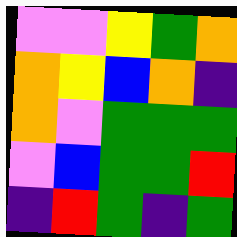[["violet", "violet", "yellow", "green", "orange"], ["orange", "yellow", "blue", "orange", "indigo"], ["orange", "violet", "green", "green", "green"], ["violet", "blue", "green", "green", "red"], ["indigo", "red", "green", "indigo", "green"]]